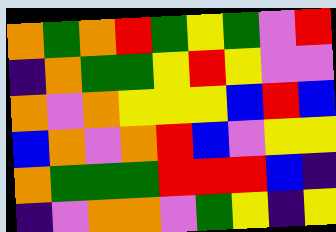[["orange", "green", "orange", "red", "green", "yellow", "green", "violet", "red"], ["indigo", "orange", "green", "green", "yellow", "red", "yellow", "violet", "violet"], ["orange", "violet", "orange", "yellow", "yellow", "yellow", "blue", "red", "blue"], ["blue", "orange", "violet", "orange", "red", "blue", "violet", "yellow", "yellow"], ["orange", "green", "green", "green", "red", "red", "red", "blue", "indigo"], ["indigo", "violet", "orange", "orange", "violet", "green", "yellow", "indigo", "yellow"]]